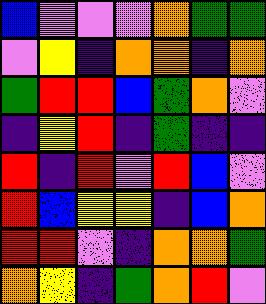[["blue", "violet", "violet", "violet", "orange", "green", "green"], ["violet", "yellow", "indigo", "orange", "orange", "indigo", "orange"], ["green", "red", "red", "blue", "green", "orange", "violet"], ["indigo", "yellow", "red", "indigo", "green", "indigo", "indigo"], ["red", "indigo", "red", "violet", "red", "blue", "violet"], ["red", "blue", "yellow", "yellow", "indigo", "blue", "orange"], ["red", "red", "violet", "indigo", "orange", "orange", "green"], ["orange", "yellow", "indigo", "green", "orange", "red", "violet"]]